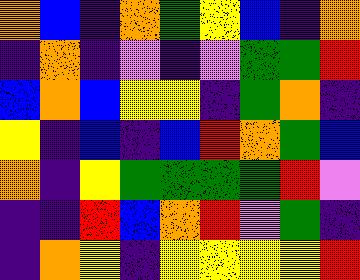[["orange", "blue", "indigo", "orange", "green", "yellow", "blue", "indigo", "orange"], ["indigo", "orange", "indigo", "violet", "indigo", "violet", "green", "green", "red"], ["blue", "orange", "blue", "yellow", "yellow", "indigo", "green", "orange", "indigo"], ["yellow", "indigo", "blue", "indigo", "blue", "red", "orange", "green", "blue"], ["orange", "indigo", "yellow", "green", "green", "green", "green", "red", "violet"], ["indigo", "indigo", "red", "blue", "orange", "red", "violet", "green", "indigo"], ["indigo", "orange", "yellow", "indigo", "yellow", "yellow", "yellow", "yellow", "red"]]